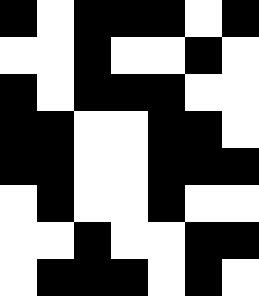[["black", "white", "black", "black", "black", "white", "black"], ["white", "white", "black", "white", "white", "black", "white"], ["black", "white", "black", "black", "black", "white", "white"], ["black", "black", "white", "white", "black", "black", "white"], ["black", "black", "white", "white", "black", "black", "black"], ["white", "black", "white", "white", "black", "white", "white"], ["white", "white", "black", "white", "white", "black", "black"], ["white", "black", "black", "black", "white", "black", "white"]]